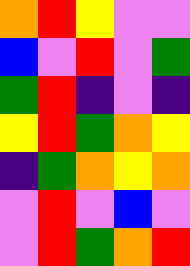[["orange", "red", "yellow", "violet", "violet"], ["blue", "violet", "red", "violet", "green"], ["green", "red", "indigo", "violet", "indigo"], ["yellow", "red", "green", "orange", "yellow"], ["indigo", "green", "orange", "yellow", "orange"], ["violet", "red", "violet", "blue", "violet"], ["violet", "red", "green", "orange", "red"]]